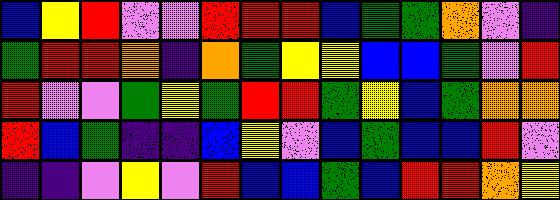[["blue", "yellow", "red", "violet", "violet", "red", "red", "red", "blue", "green", "green", "orange", "violet", "indigo"], ["green", "red", "red", "orange", "indigo", "orange", "green", "yellow", "yellow", "blue", "blue", "green", "violet", "red"], ["red", "violet", "violet", "green", "yellow", "green", "red", "red", "green", "yellow", "blue", "green", "orange", "orange"], ["red", "blue", "green", "indigo", "indigo", "blue", "yellow", "violet", "blue", "green", "blue", "blue", "red", "violet"], ["indigo", "indigo", "violet", "yellow", "violet", "red", "blue", "blue", "green", "blue", "red", "red", "orange", "yellow"]]